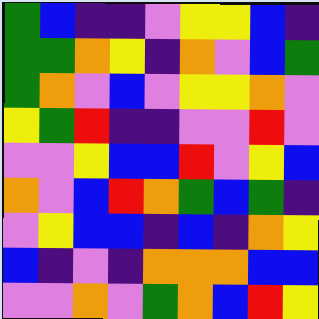[["green", "blue", "indigo", "indigo", "violet", "yellow", "yellow", "blue", "indigo"], ["green", "green", "orange", "yellow", "indigo", "orange", "violet", "blue", "green"], ["green", "orange", "violet", "blue", "violet", "yellow", "yellow", "orange", "violet"], ["yellow", "green", "red", "indigo", "indigo", "violet", "violet", "red", "violet"], ["violet", "violet", "yellow", "blue", "blue", "red", "violet", "yellow", "blue"], ["orange", "violet", "blue", "red", "orange", "green", "blue", "green", "indigo"], ["violet", "yellow", "blue", "blue", "indigo", "blue", "indigo", "orange", "yellow"], ["blue", "indigo", "violet", "indigo", "orange", "orange", "orange", "blue", "blue"], ["violet", "violet", "orange", "violet", "green", "orange", "blue", "red", "yellow"]]